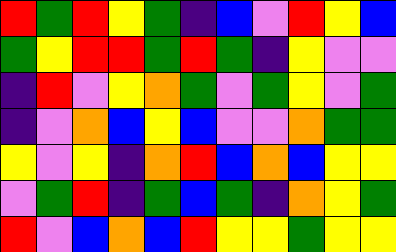[["red", "green", "red", "yellow", "green", "indigo", "blue", "violet", "red", "yellow", "blue"], ["green", "yellow", "red", "red", "green", "red", "green", "indigo", "yellow", "violet", "violet"], ["indigo", "red", "violet", "yellow", "orange", "green", "violet", "green", "yellow", "violet", "green"], ["indigo", "violet", "orange", "blue", "yellow", "blue", "violet", "violet", "orange", "green", "green"], ["yellow", "violet", "yellow", "indigo", "orange", "red", "blue", "orange", "blue", "yellow", "yellow"], ["violet", "green", "red", "indigo", "green", "blue", "green", "indigo", "orange", "yellow", "green"], ["red", "violet", "blue", "orange", "blue", "red", "yellow", "yellow", "green", "yellow", "yellow"]]